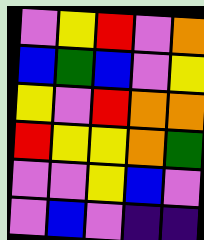[["violet", "yellow", "red", "violet", "orange"], ["blue", "green", "blue", "violet", "yellow"], ["yellow", "violet", "red", "orange", "orange"], ["red", "yellow", "yellow", "orange", "green"], ["violet", "violet", "yellow", "blue", "violet"], ["violet", "blue", "violet", "indigo", "indigo"]]